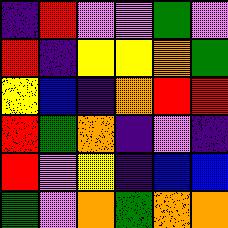[["indigo", "red", "violet", "violet", "green", "violet"], ["red", "indigo", "yellow", "yellow", "orange", "green"], ["yellow", "blue", "indigo", "orange", "red", "red"], ["red", "green", "orange", "indigo", "violet", "indigo"], ["red", "violet", "yellow", "indigo", "blue", "blue"], ["green", "violet", "orange", "green", "orange", "orange"]]